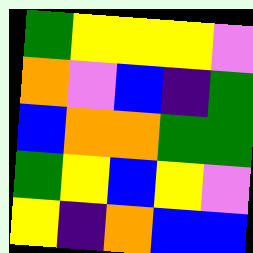[["green", "yellow", "yellow", "yellow", "violet"], ["orange", "violet", "blue", "indigo", "green"], ["blue", "orange", "orange", "green", "green"], ["green", "yellow", "blue", "yellow", "violet"], ["yellow", "indigo", "orange", "blue", "blue"]]